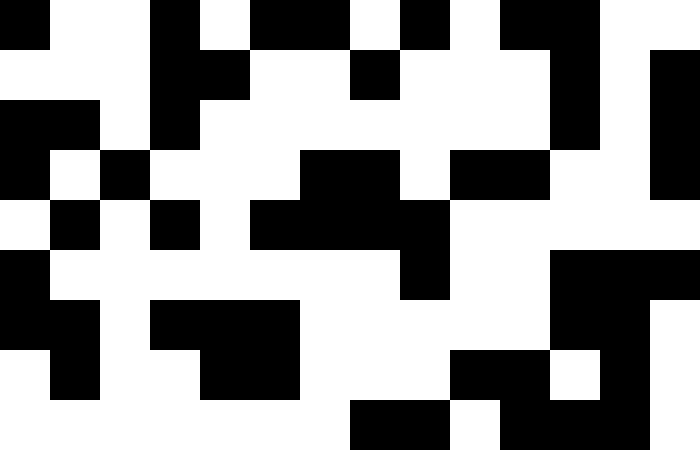[["black", "white", "white", "black", "white", "black", "black", "white", "black", "white", "black", "black", "white", "white"], ["white", "white", "white", "black", "black", "white", "white", "black", "white", "white", "white", "black", "white", "black"], ["black", "black", "white", "black", "white", "white", "white", "white", "white", "white", "white", "black", "white", "black"], ["black", "white", "black", "white", "white", "white", "black", "black", "white", "black", "black", "white", "white", "black"], ["white", "black", "white", "black", "white", "black", "black", "black", "black", "white", "white", "white", "white", "white"], ["black", "white", "white", "white", "white", "white", "white", "white", "black", "white", "white", "black", "black", "black"], ["black", "black", "white", "black", "black", "black", "white", "white", "white", "white", "white", "black", "black", "white"], ["white", "black", "white", "white", "black", "black", "white", "white", "white", "black", "black", "white", "black", "white"], ["white", "white", "white", "white", "white", "white", "white", "black", "black", "white", "black", "black", "black", "white"]]